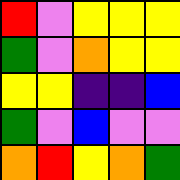[["red", "violet", "yellow", "yellow", "yellow"], ["green", "violet", "orange", "yellow", "yellow"], ["yellow", "yellow", "indigo", "indigo", "blue"], ["green", "violet", "blue", "violet", "violet"], ["orange", "red", "yellow", "orange", "green"]]